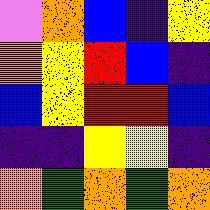[["violet", "orange", "blue", "indigo", "yellow"], ["orange", "yellow", "red", "blue", "indigo"], ["blue", "yellow", "red", "red", "blue"], ["indigo", "indigo", "yellow", "yellow", "indigo"], ["orange", "green", "orange", "green", "orange"]]